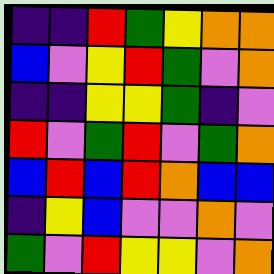[["indigo", "indigo", "red", "green", "yellow", "orange", "orange"], ["blue", "violet", "yellow", "red", "green", "violet", "orange"], ["indigo", "indigo", "yellow", "yellow", "green", "indigo", "violet"], ["red", "violet", "green", "red", "violet", "green", "orange"], ["blue", "red", "blue", "red", "orange", "blue", "blue"], ["indigo", "yellow", "blue", "violet", "violet", "orange", "violet"], ["green", "violet", "red", "yellow", "yellow", "violet", "orange"]]